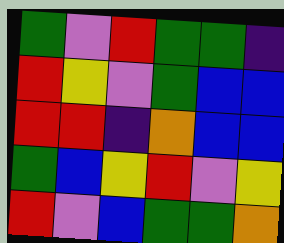[["green", "violet", "red", "green", "green", "indigo"], ["red", "yellow", "violet", "green", "blue", "blue"], ["red", "red", "indigo", "orange", "blue", "blue"], ["green", "blue", "yellow", "red", "violet", "yellow"], ["red", "violet", "blue", "green", "green", "orange"]]